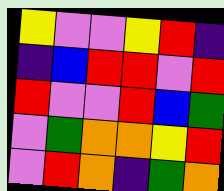[["yellow", "violet", "violet", "yellow", "red", "indigo"], ["indigo", "blue", "red", "red", "violet", "red"], ["red", "violet", "violet", "red", "blue", "green"], ["violet", "green", "orange", "orange", "yellow", "red"], ["violet", "red", "orange", "indigo", "green", "orange"]]